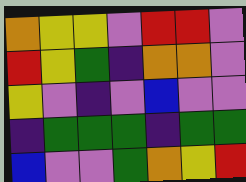[["orange", "yellow", "yellow", "violet", "red", "red", "violet"], ["red", "yellow", "green", "indigo", "orange", "orange", "violet"], ["yellow", "violet", "indigo", "violet", "blue", "violet", "violet"], ["indigo", "green", "green", "green", "indigo", "green", "green"], ["blue", "violet", "violet", "green", "orange", "yellow", "red"]]